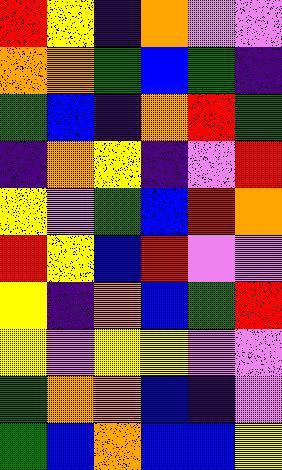[["red", "yellow", "indigo", "orange", "violet", "violet"], ["orange", "orange", "green", "blue", "green", "indigo"], ["green", "blue", "indigo", "orange", "red", "green"], ["indigo", "orange", "yellow", "indigo", "violet", "red"], ["yellow", "violet", "green", "blue", "red", "orange"], ["red", "yellow", "blue", "red", "violet", "violet"], ["yellow", "indigo", "orange", "blue", "green", "red"], ["yellow", "violet", "yellow", "yellow", "violet", "violet"], ["green", "orange", "orange", "blue", "indigo", "violet"], ["green", "blue", "orange", "blue", "blue", "yellow"]]